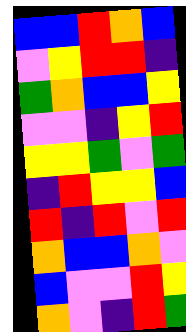[["blue", "blue", "red", "orange", "blue"], ["violet", "yellow", "red", "red", "indigo"], ["green", "orange", "blue", "blue", "yellow"], ["violet", "violet", "indigo", "yellow", "red"], ["yellow", "yellow", "green", "violet", "green"], ["indigo", "red", "yellow", "yellow", "blue"], ["red", "indigo", "red", "violet", "red"], ["orange", "blue", "blue", "orange", "violet"], ["blue", "violet", "violet", "red", "yellow"], ["orange", "violet", "indigo", "red", "green"]]